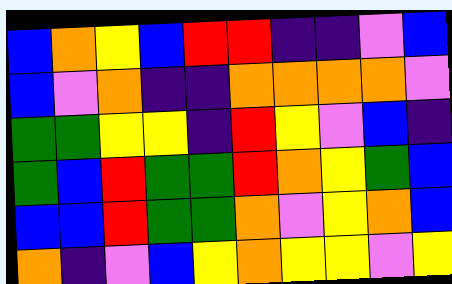[["blue", "orange", "yellow", "blue", "red", "red", "indigo", "indigo", "violet", "blue"], ["blue", "violet", "orange", "indigo", "indigo", "orange", "orange", "orange", "orange", "violet"], ["green", "green", "yellow", "yellow", "indigo", "red", "yellow", "violet", "blue", "indigo"], ["green", "blue", "red", "green", "green", "red", "orange", "yellow", "green", "blue"], ["blue", "blue", "red", "green", "green", "orange", "violet", "yellow", "orange", "blue"], ["orange", "indigo", "violet", "blue", "yellow", "orange", "yellow", "yellow", "violet", "yellow"]]